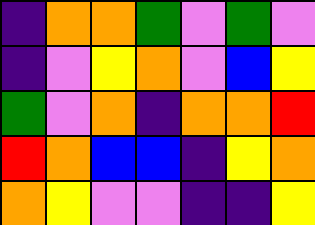[["indigo", "orange", "orange", "green", "violet", "green", "violet"], ["indigo", "violet", "yellow", "orange", "violet", "blue", "yellow"], ["green", "violet", "orange", "indigo", "orange", "orange", "red"], ["red", "orange", "blue", "blue", "indigo", "yellow", "orange"], ["orange", "yellow", "violet", "violet", "indigo", "indigo", "yellow"]]